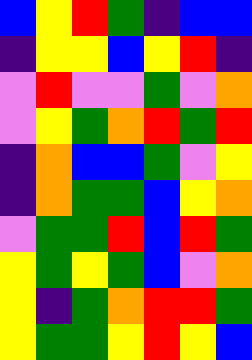[["blue", "yellow", "red", "green", "indigo", "blue", "blue"], ["indigo", "yellow", "yellow", "blue", "yellow", "red", "indigo"], ["violet", "red", "violet", "violet", "green", "violet", "orange"], ["violet", "yellow", "green", "orange", "red", "green", "red"], ["indigo", "orange", "blue", "blue", "green", "violet", "yellow"], ["indigo", "orange", "green", "green", "blue", "yellow", "orange"], ["violet", "green", "green", "red", "blue", "red", "green"], ["yellow", "green", "yellow", "green", "blue", "violet", "orange"], ["yellow", "indigo", "green", "orange", "red", "red", "green"], ["yellow", "green", "green", "yellow", "red", "yellow", "blue"]]